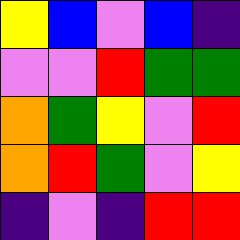[["yellow", "blue", "violet", "blue", "indigo"], ["violet", "violet", "red", "green", "green"], ["orange", "green", "yellow", "violet", "red"], ["orange", "red", "green", "violet", "yellow"], ["indigo", "violet", "indigo", "red", "red"]]